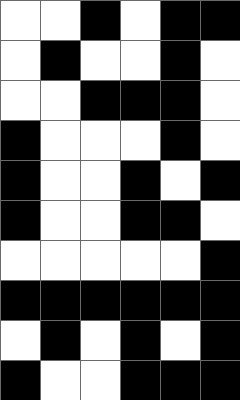[["white", "white", "black", "white", "black", "black"], ["white", "black", "white", "white", "black", "white"], ["white", "white", "black", "black", "black", "white"], ["black", "white", "white", "white", "black", "white"], ["black", "white", "white", "black", "white", "black"], ["black", "white", "white", "black", "black", "white"], ["white", "white", "white", "white", "white", "black"], ["black", "black", "black", "black", "black", "black"], ["white", "black", "white", "black", "white", "black"], ["black", "white", "white", "black", "black", "black"]]